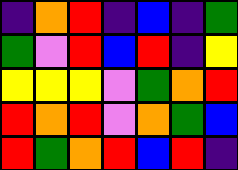[["indigo", "orange", "red", "indigo", "blue", "indigo", "green"], ["green", "violet", "red", "blue", "red", "indigo", "yellow"], ["yellow", "yellow", "yellow", "violet", "green", "orange", "red"], ["red", "orange", "red", "violet", "orange", "green", "blue"], ["red", "green", "orange", "red", "blue", "red", "indigo"]]